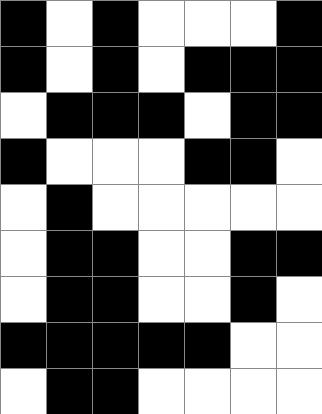[["black", "white", "black", "white", "white", "white", "black"], ["black", "white", "black", "white", "black", "black", "black"], ["white", "black", "black", "black", "white", "black", "black"], ["black", "white", "white", "white", "black", "black", "white"], ["white", "black", "white", "white", "white", "white", "white"], ["white", "black", "black", "white", "white", "black", "black"], ["white", "black", "black", "white", "white", "black", "white"], ["black", "black", "black", "black", "black", "white", "white"], ["white", "black", "black", "white", "white", "white", "white"]]